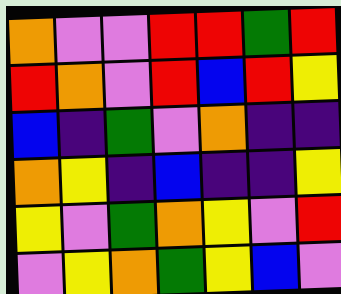[["orange", "violet", "violet", "red", "red", "green", "red"], ["red", "orange", "violet", "red", "blue", "red", "yellow"], ["blue", "indigo", "green", "violet", "orange", "indigo", "indigo"], ["orange", "yellow", "indigo", "blue", "indigo", "indigo", "yellow"], ["yellow", "violet", "green", "orange", "yellow", "violet", "red"], ["violet", "yellow", "orange", "green", "yellow", "blue", "violet"]]